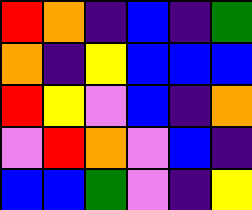[["red", "orange", "indigo", "blue", "indigo", "green"], ["orange", "indigo", "yellow", "blue", "blue", "blue"], ["red", "yellow", "violet", "blue", "indigo", "orange"], ["violet", "red", "orange", "violet", "blue", "indigo"], ["blue", "blue", "green", "violet", "indigo", "yellow"]]